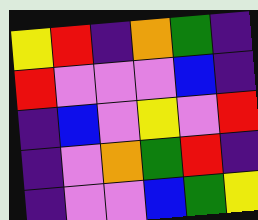[["yellow", "red", "indigo", "orange", "green", "indigo"], ["red", "violet", "violet", "violet", "blue", "indigo"], ["indigo", "blue", "violet", "yellow", "violet", "red"], ["indigo", "violet", "orange", "green", "red", "indigo"], ["indigo", "violet", "violet", "blue", "green", "yellow"]]